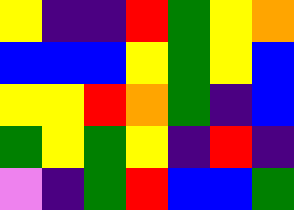[["yellow", "indigo", "indigo", "red", "green", "yellow", "orange"], ["blue", "blue", "blue", "yellow", "green", "yellow", "blue"], ["yellow", "yellow", "red", "orange", "green", "indigo", "blue"], ["green", "yellow", "green", "yellow", "indigo", "red", "indigo"], ["violet", "indigo", "green", "red", "blue", "blue", "green"]]